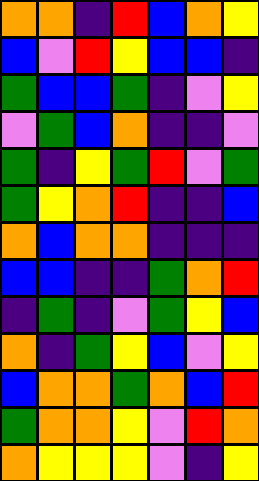[["orange", "orange", "indigo", "red", "blue", "orange", "yellow"], ["blue", "violet", "red", "yellow", "blue", "blue", "indigo"], ["green", "blue", "blue", "green", "indigo", "violet", "yellow"], ["violet", "green", "blue", "orange", "indigo", "indigo", "violet"], ["green", "indigo", "yellow", "green", "red", "violet", "green"], ["green", "yellow", "orange", "red", "indigo", "indigo", "blue"], ["orange", "blue", "orange", "orange", "indigo", "indigo", "indigo"], ["blue", "blue", "indigo", "indigo", "green", "orange", "red"], ["indigo", "green", "indigo", "violet", "green", "yellow", "blue"], ["orange", "indigo", "green", "yellow", "blue", "violet", "yellow"], ["blue", "orange", "orange", "green", "orange", "blue", "red"], ["green", "orange", "orange", "yellow", "violet", "red", "orange"], ["orange", "yellow", "yellow", "yellow", "violet", "indigo", "yellow"]]